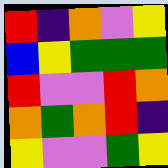[["red", "indigo", "orange", "violet", "yellow"], ["blue", "yellow", "green", "green", "green"], ["red", "violet", "violet", "red", "orange"], ["orange", "green", "orange", "red", "indigo"], ["yellow", "violet", "violet", "green", "yellow"]]